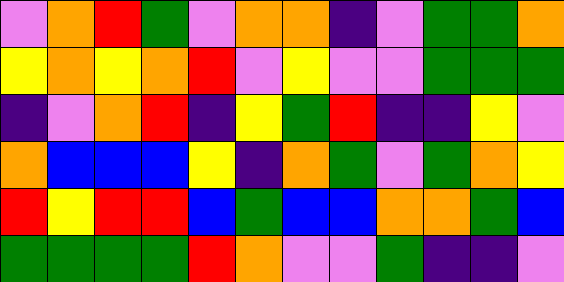[["violet", "orange", "red", "green", "violet", "orange", "orange", "indigo", "violet", "green", "green", "orange"], ["yellow", "orange", "yellow", "orange", "red", "violet", "yellow", "violet", "violet", "green", "green", "green"], ["indigo", "violet", "orange", "red", "indigo", "yellow", "green", "red", "indigo", "indigo", "yellow", "violet"], ["orange", "blue", "blue", "blue", "yellow", "indigo", "orange", "green", "violet", "green", "orange", "yellow"], ["red", "yellow", "red", "red", "blue", "green", "blue", "blue", "orange", "orange", "green", "blue"], ["green", "green", "green", "green", "red", "orange", "violet", "violet", "green", "indigo", "indigo", "violet"]]